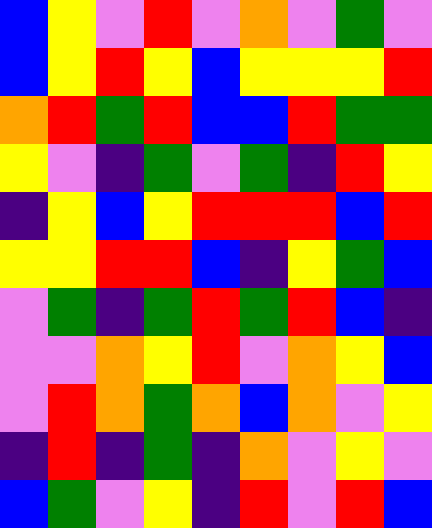[["blue", "yellow", "violet", "red", "violet", "orange", "violet", "green", "violet"], ["blue", "yellow", "red", "yellow", "blue", "yellow", "yellow", "yellow", "red"], ["orange", "red", "green", "red", "blue", "blue", "red", "green", "green"], ["yellow", "violet", "indigo", "green", "violet", "green", "indigo", "red", "yellow"], ["indigo", "yellow", "blue", "yellow", "red", "red", "red", "blue", "red"], ["yellow", "yellow", "red", "red", "blue", "indigo", "yellow", "green", "blue"], ["violet", "green", "indigo", "green", "red", "green", "red", "blue", "indigo"], ["violet", "violet", "orange", "yellow", "red", "violet", "orange", "yellow", "blue"], ["violet", "red", "orange", "green", "orange", "blue", "orange", "violet", "yellow"], ["indigo", "red", "indigo", "green", "indigo", "orange", "violet", "yellow", "violet"], ["blue", "green", "violet", "yellow", "indigo", "red", "violet", "red", "blue"]]